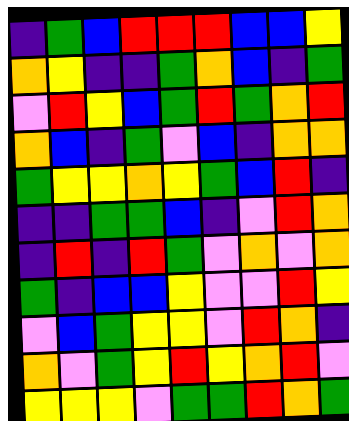[["indigo", "green", "blue", "red", "red", "red", "blue", "blue", "yellow"], ["orange", "yellow", "indigo", "indigo", "green", "orange", "blue", "indigo", "green"], ["violet", "red", "yellow", "blue", "green", "red", "green", "orange", "red"], ["orange", "blue", "indigo", "green", "violet", "blue", "indigo", "orange", "orange"], ["green", "yellow", "yellow", "orange", "yellow", "green", "blue", "red", "indigo"], ["indigo", "indigo", "green", "green", "blue", "indigo", "violet", "red", "orange"], ["indigo", "red", "indigo", "red", "green", "violet", "orange", "violet", "orange"], ["green", "indigo", "blue", "blue", "yellow", "violet", "violet", "red", "yellow"], ["violet", "blue", "green", "yellow", "yellow", "violet", "red", "orange", "indigo"], ["orange", "violet", "green", "yellow", "red", "yellow", "orange", "red", "violet"], ["yellow", "yellow", "yellow", "violet", "green", "green", "red", "orange", "green"]]